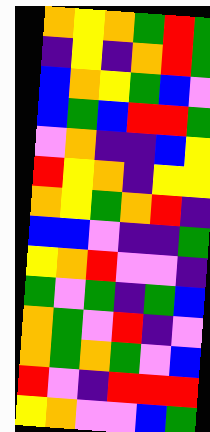[["orange", "yellow", "orange", "green", "red", "green"], ["indigo", "yellow", "indigo", "orange", "red", "green"], ["blue", "orange", "yellow", "green", "blue", "violet"], ["blue", "green", "blue", "red", "red", "green"], ["violet", "orange", "indigo", "indigo", "blue", "yellow"], ["red", "yellow", "orange", "indigo", "yellow", "yellow"], ["orange", "yellow", "green", "orange", "red", "indigo"], ["blue", "blue", "violet", "indigo", "indigo", "green"], ["yellow", "orange", "red", "violet", "violet", "indigo"], ["green", "violet", "green", "indigo", "green", "blue"], ["orange", "green", "violet", "red", "indigo", "violet"], ["orange", "green", "orange", "green", "violet", "blue"], ["red", "violet", "indigo", "red", "red", "red"], ["yellow", "orange", "violet", "violet", "blue", "green"]]